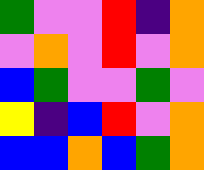[["green", "violet", "violet", "red", "indigo", "orange"], ["violet", "orange", "violet", "red", "violet", "orange"], ["blue", "green", "violet", "violet", "green", "violet"], ["yellow", "indigo", "blue", "red", "violet", "orange"], ["blue", "blue", "orange", "blue", "green", "orange"]]